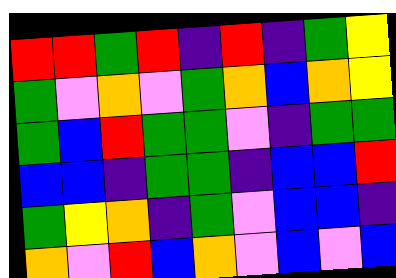[["red", "red", "green", "red", "indigo", "red", "indigo", "green", "yellow"], ["green", "violet", "orange", "violet", "green", "orange", "blue", "orange", "yellow"], ["green", "blue", "red", "green", "green", "violet", "indigo", "green", "green"], ["blue", "blue", "indigo", "green", "green", "indigo", "blue", "blue", "red"], ["green", "yellow", "orange", "indigo", "green", "violet", "blue", "blue", "indigo"], ["orange", "violet", "red", "blue", "orange", "violet", "blue", "violet", "blue"]]